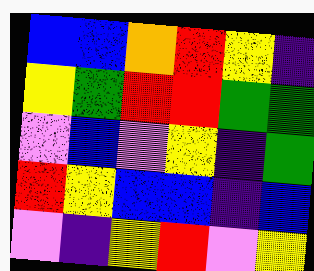[["blue", "blue", "orange", "red", "yellow", "indigo"], ["yellow", "green", "red", "red", "green", "green"], ["violet", "blue", "violet", "yellow", "indigo", "green"], ["red", "yellow", "blue", "blue", "indigo", "blue"], ["violet", "indigo", "yellow", "red", "violet", "yellow"]]